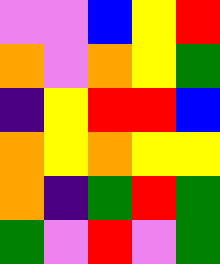[["violet", "violet", "blue", "yellow", "red"], ["orange", "violet", "orange", "yellow", "green"], ["indigo", "yellow", "red", "red", "blue"], ["orange", "yellow", "orange", "yellow", "yellow"], ["orange", "indigo", "green", "red", "green"], ["green", "violet", "red", "violet", "green"]]